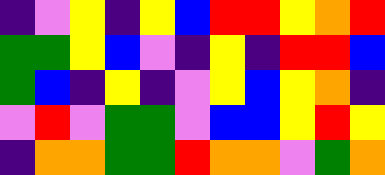[["indigo", "violet", "yellow", "indigo", "yellow", "blue", "red", "red", "yellow", "orange", "red"], ["green", "green", "yellow", "blue", "violet", "indigo", "yellow", "indigo", "red", "red", "blue"], ["green", "blue", "indigo", "yellow", "indigo", "violet", "yellow", "blue", "yellow", "orange", "indigo"], ["violet", "red", "violet", "green", "green", "violet", "blue", "blue", "yellow", "red", "yellow"], ["indigo", "orange", "orange", "green", "green", "red", "orange", "orange", "violet", "green", "orange"]]